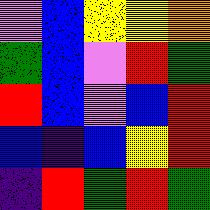[["violet", "blue", "yellow", "yellow", "orange"], ["green", "blue", "violet", "red", "green"], ["red", "blue", "violet", "blue", "red"], ["blue", "indigo", "blue", "yellow", "red"], ["indigo", "red", "green", "red", "green"]]